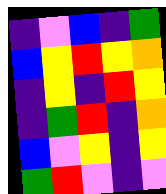[["indigo", "violet", "blue", "indigo", "green"], ["blue", "yellow", "red", "yellow", "orange"], ["indigo", "yellow", "indigo", "red", "yellow"], ["indigo", "green", "red", "indigo", "orange"], ["blue", "violet", "yellow", "indigo", "yellow"], ["green", "red", "violet", "indigo", "violet"]]